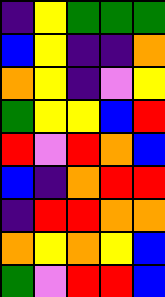[["indigo", "yellow", "green", "green", "green"], ["blue", "yellow", "indigo", "indigo", "orange"], ["orange", "yellow", "indigo", "violet", "yellow"], ["green", "yellow", "yellow", "blue", "red"], ["red", "violet", "red", "orange", "blue"], ["blue", "indigo", "orange", "red", "red"], ["indigo", "red", "red", "orange", "orange"], ["orange", "yellow", "orange", "yellow", "blue"], ["green", "violet", "red", "red", "blue"]]